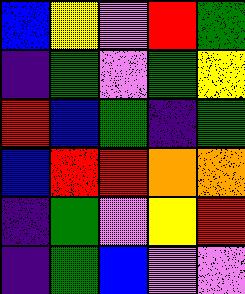[["blue", "yellow", "violet", "red", "green"], ["indigo", "green", "violet", "green", "yellow"], ["red", "blue", "green", "indigo", "green"], ["blue", "red", "red", "orange", "orange"], ["indigo", "green", "violet", "yellow", "red"], ["indigo", "green", "blue", "violet", "violet"]]